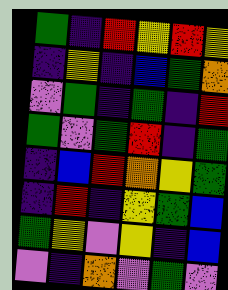[["green", "indigo", "red", "yellow", "red", "yellow"], ["indigo", "yellow", "indigo", "blue", "green", "orange"], ["violet", "green", "indigo", "green", "indigo", "red"], ["green", "violet", "green", "red", "indigo", "green"], ["indigo", "blue", "red", "orange", "yellow", "green"], ["indigo", "red", "indigo", "yellow", "green", "blue"], ["green", "yellow", "violet", "yellow", "indigo", "blue"], ["violet", "indigo", "orange", "violet", "green", "violet"]]